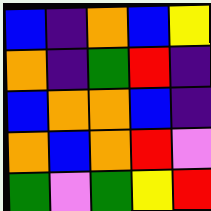[["blue", "indigo", "orange", "blue", "yellow"], ["orange", "indigo", "green", "red", "indigo"], ["blue", "orange", "orange", "blue", "indigo"], ["orange", "blue", "orange", "red", "violet"], ["green", "violet", "green", "yellow", "red"]]